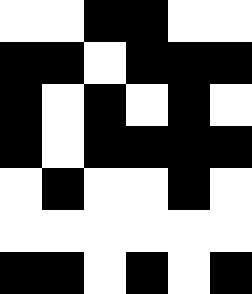[["white", "white", "black", "black", "white", "white"], ["black", "black", "white", "black", "black", "black"], ["black", "white", "black", "white", "black", "white"], ["black", "white", "black", "black", "black", "black"], ["white", "black", "white", "white", "black", "white"], ["white", "white", "white", "white", "white", "white"], ["black", "black", "white", "black", "white", "black"]]